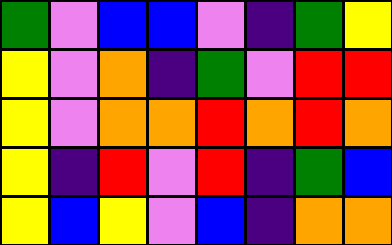[["green", "violet", "blue", "blue", "violet", "indigo", "green", "yellow"], ["yellow", "violet", "orange", "indigo", "green", "violet", "red", "red"], ["yellow", "violet", "orange", "orange", "red", "orange", "red", "orange"], ["yellow", "indigo", "red", "violet", "red", "indigo", "green", "blue"], ["yellow", "blue", "yellow", "violet", "blue", "indigo", "orange", "orange"]]